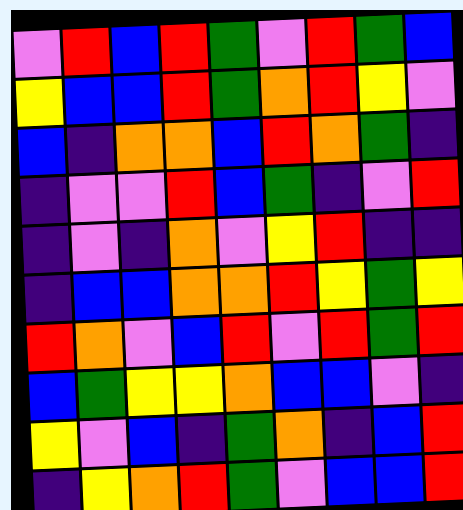[["violet", "red", "blue", "red", "green", "violet", "red", "green", "blue"], ["yellow", "blue", "blue", "red", "green", "orange", "red", "yellow", "violet"], ["blue", "indigo", "orange", "orange", "blue", "red", "orange", "green", "indigo"], ["indigo", "violet", "violet", "red", "blue", "green", "indigo", "violet", "red"], ["indigo", "violet", "indigo", "orange", "violet", "yellow", "red", "indigo", "indigo"], ["indigo", "blue", "blue", "orange", "orange", "red", "yellow", "green", "yellow"], ["red", "orange", "violet", "blue", "red", "violet", "red", "green", "red"], ["blue", "green", "yellow", "yellow", "orange", "blue", "blue", "violet", "indigo"], ["yellow", "violet", "blue", "indigo", "green", "orange", "indigo", "blue", "red"], ["indigo", "yellow", "orange", "red", "green", "violet", "blue", "blue", "red"]]